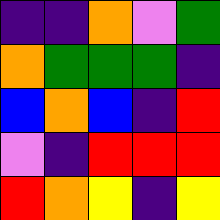[["indigo", "indigo", "orange", "violet", "green"], ["orange", "green", "green", "green", "indigo"], ["blue", "orange", "blue", "indigo", "red"], ["violet", "indigo", "red", "red", "red"], ["red", "orange", "yellow", "indigo", "yellow"]]